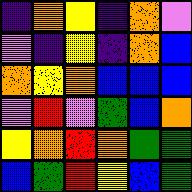[["indigo", "orange", "yellow", "indigo", "orange", "violet"], ["violet", "indigo", "yellow", "indigo", "orange", "blue"], ["orange", "yellow", "orange", "blue", "blue", "blue"], ["violet", "red", "violet", "green", "blue", "orange"], ["yellow", "orange", "red", "orange", "green", "green"], ["blue", "green", "red", "yellow", "blue", "green"]]